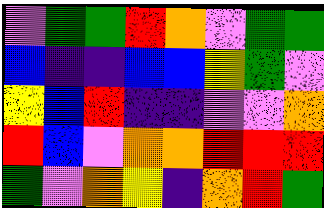[["violet", "green", "green", "red", "orange", "violet", "green", "green"], ["blue", "indigo", "indigo", "blue", "blue", "yellow", "green", "violet"], ["yellow", "blue", "red", "indigo", "indigo", "violet", "violet", "orange"], ["red", "blue", "violet", "orange", "orange", "red", "red", "red"], ["green", "violet", "orange", "yellow", "indigo", "orange", "red", "green"]]